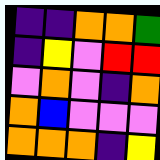[["indigo", "indigo", "orange", "orange", "green"], ["indigo", "yellow", "violet", "red", "red"], ["violet", "orange", "violet", "indigo", "orange"], ["orange", "blue", "violet", "violet", "violet"], ["orange", "orange", "orange", "indigo", "yellow"]]